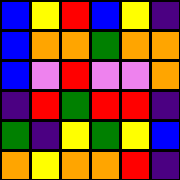[["blue", "yellow", "red", "blue", "yellow", "indigo"], ["blue", "orange", "orange", "green", "orange", "orange"], ["blue", "violet", "red", "violet", "violet", "orange"], ["indigo", "red", "green", "red", "red", "indigo"], ["green", "indigo", "yellow", "green", "yellow", "blue"], ["orange", "yellow", "orange", "orange", "red", "indigo"]]